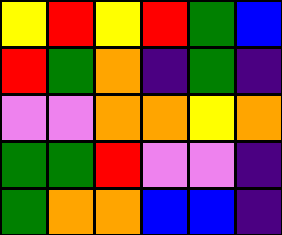[["yellow", "red", "yellow", "red", "green", "blue"], ["red", "green", "orange", "indigo", "green", "indigo"], ["violet", "violet", "orange", "orange", "yellow", "orange"], ["green", "green", "red", "violet", "violet", "indigo"], ["green", "orange", "orange", "blue", "blue", "indigo"]]